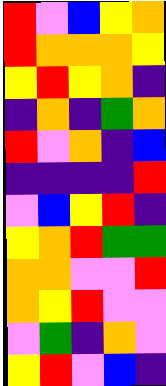[["red", "violet", "blue", "yellow", "orange"], ["red", "orange", "orange", "orange", "yellow"], ["yellow", "red", "yellow", "orange", "indigo"], ["indigo", "orange", "indigo", "green", "orange"], ["red", "violet", "orange", "indigo", "blue"], ["indigo", "indigo", "indigo", "indigo", "red"], ["violet", "blue", "yellow", "red", "indigo"], ["yellow", "orange", "red", "green", "green"], ["orange", "orange", "violet", "violet", "red"], ["orange", "yellow", "red", "violet", "violet"], ["violet", "green", "indigo", "orange", "violet"], ["yellow", "red", "violet", "blue", "indigo"]]